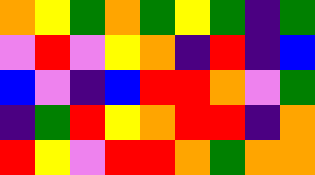[["orange", "yellow", "green", "orange", "green", "yellow", "green", "indigo", "green"], ["violet", "red", "violet", "yellow", "orange", "indigo", "red", "indigo", "blue"], ["blue", "violet", "indigo", "blue", "red", "red", "orange", "violet", "green"], ["indigo", "green", "red", "yellow", "orange", "red", "red", "indigo", "orange"], ["red", "yellow", "violet", "red", "red", "orange", "green", "orange", "orange"]]